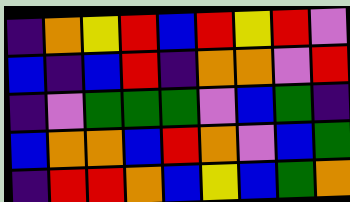[["indigo", "orange", "yellow", "red", "blue", "red", "yellow", "red", "violet"], ["blue", "indigo", "blue", "red", "indigo", "orange", "orange", "violet", "red"], ["indigo", "violet", "green", "green", "green", "violet", "blue", "green", "indigo"], ["blue", "orange", "orange", "blue", "red", "orange", "violet", "blue", "green"], ["indigo", "red", "red", "orange", "blue", "yellow", "blue", "green", "orange"]]